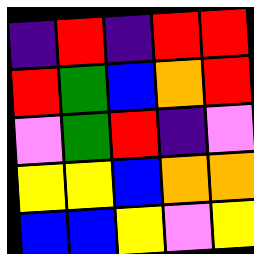[["indigo", "red", "indigo", "red", "red"], ["red", "green", "blue", "orange", "red"], ["violet", "green", "red", "indigo", "violet"], ["yellow", "yellow", "blue", "orange", "orange"], ["blue", "blue", "yellow", "violet", "yellow"]]